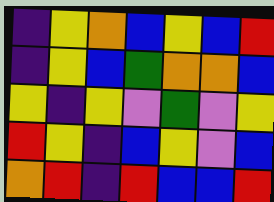[["indigo", "yellow", "orange", "blue", "yellow", "blue", "red"], ["indigo", "yellow", "blue", "green", "orange", "orange", "blue"], ["yellow", "indigo", "yellow", "violet", "green", "violet", "yellow"], ["red", "yellow", "indigo", "blue", "yellow", "violet", "blue"], ["orange", "red", "indigo", "red", "blue", "blue", "red"]]